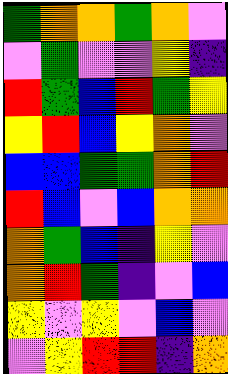[["green", "orange", "orange", "green", "orange", "violet"], ["violet", "green", "violet", "violet", "yellow", "indigo"], ["red", "green", "blue", "red", "green", "yellow"], ["yellow", "red", "blue", "yellow", "orange", "violet"], ["blue", "blue", "green", "green", "orange", "red"], ["red", "blue", "violet", "blue", "orange", "orange"], ["orange", "green", "blue", "indigo", "yellow", "violet"], ["orange", "red", "green", "indigo", "violet", "blue"], ["yellow", "violet", "yellow", "violet", "blue", "violet"], ["violet", "yellow", "red", "red", "indigo", "orange"]]